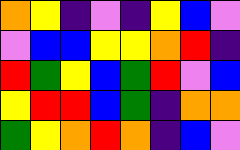[["orange", "yellow", "indigo", "violet", "indigo", "yellow", "blue", "violet"], ["violet", "blue", "blue", "yellow", "yellow", "orange", "red", "indigo"], ["red", "green", "yellow", "blue", "green", "red", "violet", "blue"], ["yellow", "red", "red", "blue", "green", "indigo", "orange", "orange"], ["green", "yellow", "orange", "red", "orange", "indigo", "blue", "violet"]]